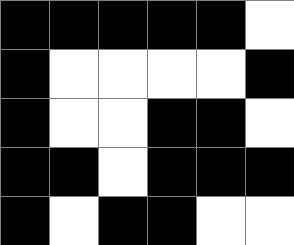[["black", "black", "black", "black", "black", "white"], ["black", "white", "white", "white", "white", "black"], ["black", "white", "white", "black", "black", "white"], ["black", "black", "white", "black", "black", "black"], ["black", "white", "black", "black", "white", "white"]]